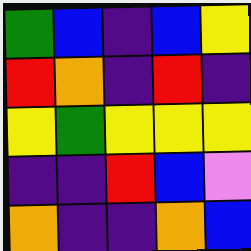[["green", "blue", "indigo", "blue", "yellow"], ["red", "orange", "indigo", "red", "indigo"], ["yellow", "green", "yellow", "yellow", "yellow"], ["indigo", "indigo", "red", "blue", "violet"], ["orange", "indigo", "indigo", "orange", "blue"]]